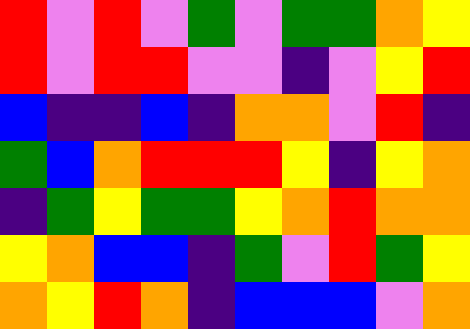[["red", "violet", "red", "violet", "green", "violet", "green", "green", "orange", "yellow"], ["red", "violet", "red", "red", "violet", "violet", "indigo", "violet", "yellow", "red"], ["blue", "indigo", "indigo", "blue", "indigo", "orange", "orange", "violet", "red", "indigo"], ["green", "blue", "orange", "red", "red", "red", "yellow", "indigo", "yellow", "orange"], ["indigo", "green", "yellow", "green", "green", "yellow", "orange", "red", "orange", "orange"], ["yellow", "orange", "blue", "blue", "indigo", "green", "violet", "red", "green", "yellow"], ["orange", "yellow", "red", "orange", "indigo", "blue", "blue", "blue", "violet", "orange"]]